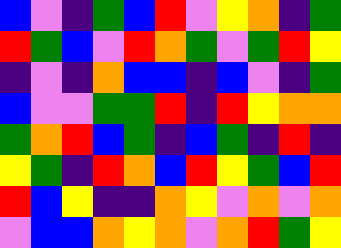[["blue", "violet", "indigo", "green", "blue", "red", "violet", "yellow", "orange", "indigo", "green"], ["red", "green", "blue", "violet", "red", "orange", "green", "violet", "green", "red", "yellow"], ["indigo", "violet", "indigo", "orange", "blue", "blue", "indigo", "blue", "violet", "indigo", "green"], ["blue", "violet", "violet", "green", "green", "red", "indigo", "red", "yellow", "orange", "orange"], ["green", "orange", "red", "blue", "green", "indigo", "blue", "green", "indigo", "red", "indigo"], ["yellow", "green", "indigo", "red", "orange", "blue", "red", "yellow", "green", "blue", "red"], ["red", "blue", "yellow", "indigo", "indigo", "orange", "yellow", "violet", "orange", "violet", "orange"], ["violet", "blue", "blue", "orange", "yellow", "orange", "violet", "orange", "red", "green", "yellow"]]